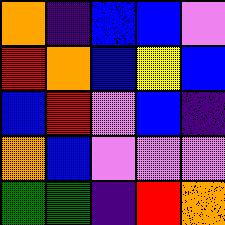[["orange", "indigo", "blue", "blue", "violet"], ["red", "orange", "blue", "yellow", "blue"], ["blue", "red", "violet", "blue", "indigo"], ["orange", "blue", "violet", "violet", "violet"], ["green", "green", "indigo", "red", "orange"]]